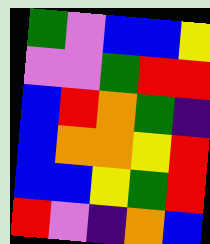[["green", "violet", "blue", "blue", "yellow"], ["violet", "violet", "green", "red", "red"], ["blue", "red", "orange", "green", "indigo"], ["blue", "orange", "orange", "yellow", "red"], ["blue", "blue", "yellow", "green", "red"], ["red", "violet", "indigo", "orange", "blue"]]